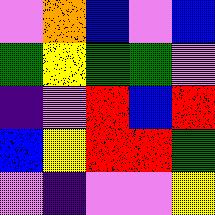[["violet", "orange", "blue", "violet", "blue"], ["green", "yellow", "green", "green", "violet"], ["indigo", "violet", "red", "blue", "red"], ["blue", "yellow", "red", "red", "green"], ["violet", "indigo", "violet", "violet", "yellow"]]